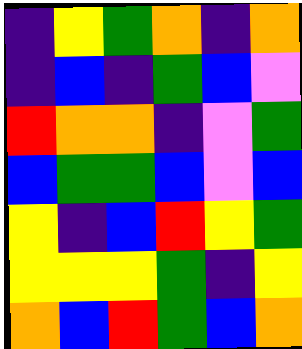[["indigo", "yellow", "green", "orange", "indigo", "orange"], ["indigo", "blue", "indigo", "green", "blue", "violet"], ["red", "orange", "orange", "indigo", "violet", "green"], ["blue", "green", "green", "blue", "violet", "blue"], ["yellow", "indigo", "blue", "red", "yellow", "green"], ["yellow", "yellow", "yellow", "green", "indigo", "yellow"], ["orange", "blue", "red", "green", "blue", "orange"]]